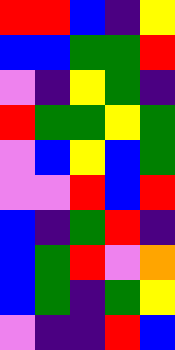[["red", "red", "blue", "indigo", "yellow"], ["blue", "blue", "green", "green", "red"], ["violet", "indigo", "yellow", "green", "indigo"], ["red", "green", "green", "yellow", "green"], ["violet", "blue", "yellow", "blue", "green"], ["violet", "violet", "red", "blue", "red"], ["blue", "indigo", "green", "red", "indigo"], ["blue", "green", "red", "violet", "orange"], ["blue", "green", "indigo", "green", "yellow"], ["violet", "indigo", "indigo", "red", "blue"]]